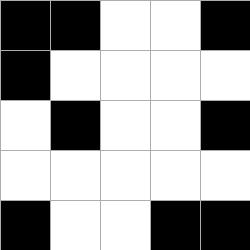[["black", "black", "white", "white", "black"], ["black", "white", "white", "white", "white"], ["white", "black", "white", "white", "black"], ["white", "white", "white", "white", "white"], ["black", "white", "white", "black", "black"]]